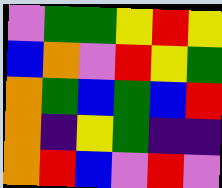[["violet", "green", "green", "yellow", "red", "yellow"], ["blue", "orange", "violet", "red", "yellow", "green"], ["orange", "green", "blue", "green", "blue", "red"], ["orange", "indigo", "yellow", "green", "indigo", "indigo"], ["orange", "red", "blue", "violet", "red", "violet"]]